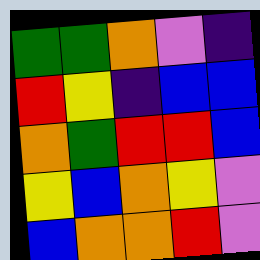[["green", "green", "orange", "violet", "indigo"], ["red", "yellow", "indigo", "blue", "blue"], ["orange", "green", "red", "red", "blue"], ["yellow", "blue", "orange", "yellow", "violet"], ["blue", "orange", "orange", "red", "violet"]]